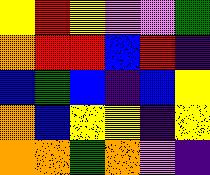[["yellow", "red", "yellow", "violet", "violet", "green"], ["orange", "red", "red", "blue", "red", "indigo"], ["blue", "green", "blue", "indigo", "blue", "yellow"], ["orange", "blue", "yellow", "yellow", "indigo", "yellow"], ["orange", "orange", "green", "orange", "violet", "indigo"]]